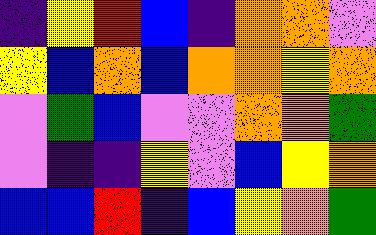[["indigo", "yellow", "red", "blue", "indigo", "orange", "orange", "violet"], ["yellow", "blue", "orange", "blue", "orange", "orange", "yellow", "orange"], ["violet", "green", "blue", "violet", "violet", "orange", "orange", "green"], ["violet", "indigo", "indigo", "yellow", "violet", "blue", "yellow", "orange"], ["blue", "blue", "red", "indigo", "blue", "yellow", "orange", "green"]]